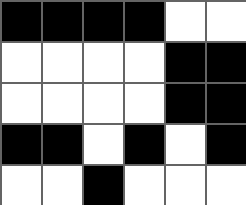[["black", "black", "black", "black", "white", "white"], ["white", "white", "white", "white", "black", "black"], ["white", "white", "white", "white", "black", "black"], ["black", "black", "white", "black", "white", "black"], ["white", "white", "black", "white", "white", "white"]]